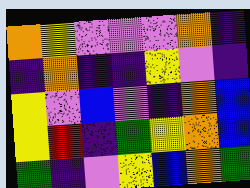[["orange", "yellow", "violet", "violet", "violet", "orange", "indigo"], ["indigo", "orange", "indigo", "indigo", "yellow", "violet", "indigo"], ["yellow", "violet", "blue", "violet", "indigo", "orange", "blue"], ["yellow", "red", "indigo", "green", "yellow", "orange", "blue"], ["green", "indigo", "violet", "yellow", "blue", "orange", "green"]]